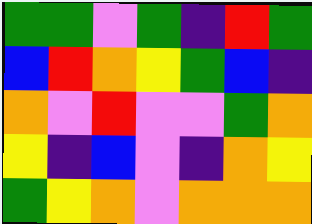[["green", "green", "violet", "green", "indigo", "red", "green"], ["blue", "red", "orange", "yellow", "green", "blue", "indigo"], ["orange", "violet", "red", "violet", "violet", "green", "orange"], ["yellow", "indigo", "blue", "violet", "indigo", "orange", "yellow"], ["green", "yellow", "orange", "violet", "orange", "orange", "orange"]]